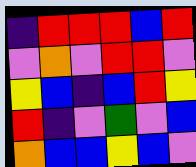[["indigo", "red", "red", "red", "blue", "red"], ["violet", "orange", "violet", "red", "red", "violet"], ["yellow", "blue", "indigo", "blue", "red", "yellow"], ["red", "indigo", "violet", "green", "violet", "blue"], ["orange", "blue", "blue", "yellow", "blue", "violet"]]